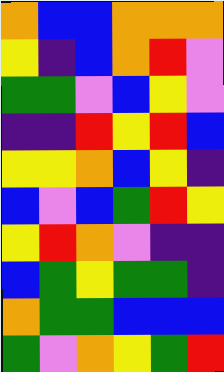[["orange", "blue", "blue", "orange", "orange", "orange"], ["yellow", "indigo", "blue", "orange", "red", "violet"], ["green", "green", "violet", "blue", "yellow", "violet"], ["indigo", "indigo", "red", "yellow", "red", "blue"], ["yellow", "yellow", "orange", "blue", "yellow", "indigo"], ["blue", "violet", "blue", "green", "red", "yellow"], ["yellow", "red", "orange", "violet", "indigo", "indigo"], ["blue", "green", "yellow", "green", "green", "indigo"], ["orange", "green", "green", "blue", "blue", "blue"], ["green", "violet", "orange", "yellow", "green", "red"]]